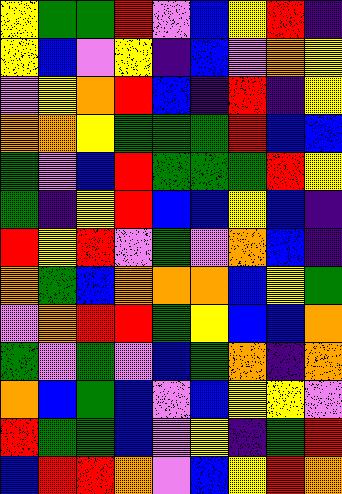[["yellow", "green", "green", "red", "violet", "blue", "yellow", "red", "indigo"], ["yellow", "blue", "violet", "yellow", "indigo", "blue", "violet", "orange", "yellow"], ["violet", "yellow", "orange", "red", "blue", "indigo", "red", "indigo", "yellow"], ["orange", "orange", "yellow", "green", "green", "green", "red", "blue", "blue"], ["green", "violet", "blue", "red", "green", "green", "green", "red", "yellow"], ["green", "indigo", "yellow", "red", "blue", "blue", "yellow", "blue", "indigo"], ["red", "yellow", "red", "violet", "green", "violet", "orange", "blue", "indigo"], ["orange", "green", "blue", "orange", "orange", "orange", "blue", "yellow", "green"], ["violet", "orange", "red", "red", "green", "yellow", "blue", "blue", "orange"], ["green", "violet", "green", "violet", "blue", "green", "orange", "indigo", "orange"], ["orange", "blue", "green", "blue", "violet", "blue", "yellow", "yellow", "violet"], ["red", "green", "green", "blue", "violet", "yellow", "indigo", "green", "red"], ["blue", "red", "red", "orange", "violet", "blue", "yellow", "red", "orange"]]